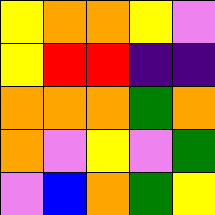[["yellow", "orange", "orange", "yellow", "violet"], ["yellow", "red", "red", "indigo", "indigo"], ["orange", "orange", "orange", "green", "orange"], ["orange", "violet", "yellow", "violet", "green"], ["violet", "blue", "orange", "green", "yellow"]]